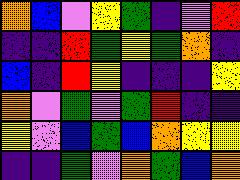[["orange", "blue", "violet", "yellow", "green", "indigo", "violet", "red"], ["indigo", "indigo", "red", "green", "yellow", "green", "orange", "indigo"], ["blue", "indigo", "red", "yellow", "indigo", "indigo", "indigo", "yellow"], ["orange", "violet", "green", "violet", "green", "red", "indigo", "indigo"], ["yellow", "violet", "blue", "green", "blue", "orange", "yellow", "yellow"], ["indigo", "indigo", "green", "violet", "orange", "green", "blue", "orange"]]